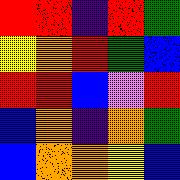[["red", "red", "indigo", "red", "green"], ["yellow", "orange", "red", "green", "blue"], ["red", "red", "blue", "violet", "red"], ["blue", "orange", "indigo", "orange", "green"], ["blue", "orange", "orange", "yellow", "blue"]]